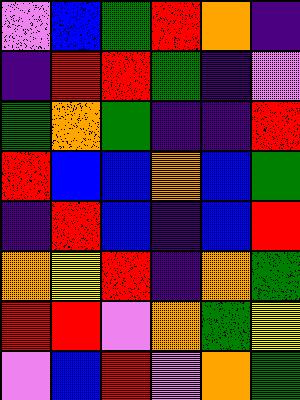[["violet", "blue", "green", "red", "orange", "indigo"], ["indigo", "red", "red", "green", "indigo", "violet"], ["green", "orange", "green", "indigo", "indigo", "red"], ["red", "blue", "blue", "orange", "blue", "green"], ["indigo", "red", "blue", "indigo", "blue", "red"], ["orange", "yellow", "red", "indigo", "orange", "green"], ["red", "red", "violet", "orange", "green", "yellow"], ["violet", "blue", "red", "violet", "orange", "green"]]